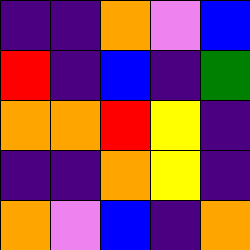[["indigo", "indigo", "orange", "violet", "blue"], ["red", "indigo", "blue", "indigo", "green"], ["orange", "orange", "red", "yellow", "indigo"], ["indigo", "indigo", "orange", "yellow", "indigo"], ["orange", "violet", "blue", "indigo", "orange"]]